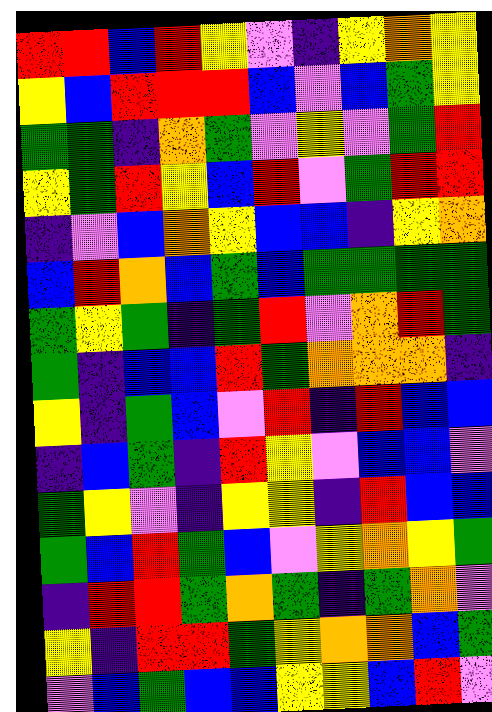[["red", "red", "blue", "red", "yellow", "violet", "indigo", "yellow", "orange", "yellow"], ["yellow", "blue", "red", "red", "red", "blue", "violet", "blue", "green", "yellow"], ["green", "green", "indigo", "orange", "green", "violet", "yellow", "violet", "green", "red"], ["yellow", "green", "red", "yellow", "blue", "red", "violet", "green", "red", "red"], ["indigo", "violet", "blue", "orange", "yellow", "blue", "blue", "indigo", "yellow", "orange"], ["blue", "red", "orange", "blue", "green", "blue", "green", "green", "green", "green"], ["green", "yellow", "green", "indigo", "green", "red", "violet", "orange", "red", "green"], ["green", "indigo", "blue", "blue", "red", "green", "orange", "orange", "orange", "indigo"], ["yellow", "indigo", "green", "blue", "violet", "red", "indigo", "red", "blue", "blue"], ["indigo", "blue", "green", "indigo", "red", "yellow", "violet", "blue", "blue", "violet"], ["green", "yellow", "violet", "indigo", "yellow", "yellow", "indigo", "red", "blue", "blue"], ["green", "blue", "red", "green", "blue", "violet", "yellow", "orange", "yellow", "green"], ["indigo", "red", "red", "green", "orange", "green", "indigo", "green", "orange", "violet"], ["yellow", "indigo", "red", "red", "green", "yellow", "orange", "orange", "blue", "green"], ["violet", "blue", "green", "blue", "blue", "yellow", "yellow", "blue", "red", "violet"]]